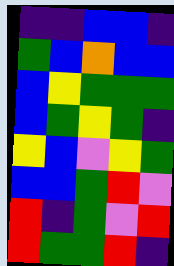[["indigo", "indigo", "blue", "blue", "indigo"], ["green", "blue", "orange", "blue", "blue"], ["blue", "yellow", "green", "green", "green"], ["blue", "green", "yellow", "green", "indigo"], ["yellow", "blue", "violet", "yellow", "green"], ["blue", "blue", "green", "red", "violet"], ["red", "indigo", "green", "violet", "red"], ["red", "green", "green", "red", "indigo"]]